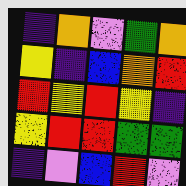[["indigo", "orange", "violet", "green", "orange"], ["yellow", "indigo", "blue", "orange", "red"], ["red", "yellow", "red", "yellow", "indigo"], ["yellow", "red", "red", "green", "green"], ["indigo", "violet", "blue", "red", "violet"]]